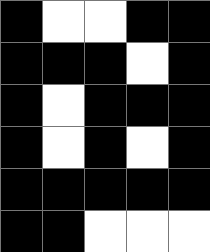[["black", "white", "white", "black", "black"], ["black", "black", "black", "white", "black"], ["black", "white", "black", "black", "black"], ["black", "white", "black", "white", "black"], ["black", "black", "black", "black", "black"], ["black", "black", "white", "white", "white"]]